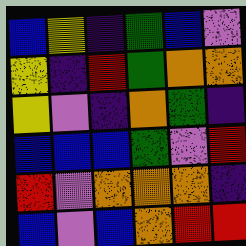[["blue", "yellow", "indigo", "green", "blue", "violet"], ["yellow", "indigo", "red", "green", "orange", "orange"], ["yellow", "violet", "indigo", "orange", "green", "indigo"], ["blue", "blue", "blue", "green", "violet", "red"], ["red", "violet", "orange", "orange", "orange", "indigo"], ["blue", "violet", "blue", "orange", "red", "red"]]